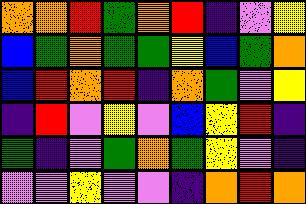[["orange", "orange", "red", "green", "orange", "red", "indigo", "violet", "yellow"], ["blue", "green", "orange", "green", "green", "yellow", "blue", "green", "orange"], ["blue", "red", "orange", "red", "indigo", "orange", "green", "violet", "yellow"], ["indigo", "red", "violet", "yellow", "violet", "blue", "yellow", "red", "indigo"], ["green", "indigo", "violet", "green", "orange", "green", "yellow", "violet", "indigo"], ["violet", "violet", "yellow", "violet", "violet", "indigo", "orange", "red", "orange"]]